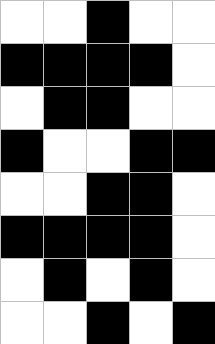[["white", "white", "black", "white", "white"], ["black", "black", "black", "black", "white"], ["white", "black", "black", "white", "white"], ["black", "white", "white", "black", "black"], ["white", "white", "black", "black", "white"], ["black", "black", "black", "black", "white"], ["white", "black", "white", "black", "white"], ["white", "white", "black", "white", "black"]]